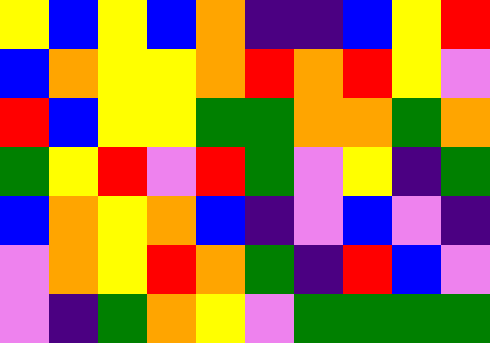[["yellow", "blue", "yellow", "blue", "orange", "indigo", "indigo", "blue", "yellow", "red"], ["blue", "orange", "yellow", "yellow", "orange", "red", "orange", "red", "yellow", "violet"], ["red", "blue", "yellow", "yellow", "green", "green", "orange", "orange", "green", "orange"], ["green", "yellow", "red", "violet", "red", "green", "violet", "yellow", "indigo", "green"], ["blue", "orange", "yellow", "orange", "blue", "indigo", "violet", "blue", "violet", "indigo"], ["violet", "orange", "yellow", "red", "orange", "green", "indigo", "red", "blue", "violet"], ["violet", "indigo", "green", "orange", "yellow", "violet", "green", "green", "green", "green"]]